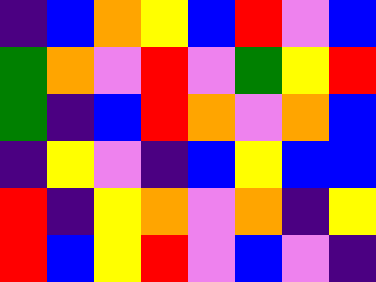[["indigo", "blue", "orange", "yellow", "blue", "red", "violet", "blue"], ["green", "orange", "violet", "red", "violet", "green", "yellow", "red"], ["green", "indigo", "blue", "red", "orange", "violet", "orange", "blue"], ["indigo", "yellow", "violet", "indigo", "blue", "yellow", "blue", "blue"], ["red", "indigo", "yellow", "orange", "violet", "orange", "indigo", "yellow"], ["red", "blue", "yellow", "red", "violet", "blue", "violet", "indigo"]]